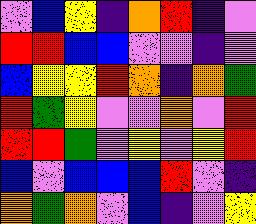[["violet", "blue", "yellow", "indigo", "orange", "red", "indigo", "violet"], ["red", "red", "blue", "blue", "violet", "violet", "indigo", "violet"], ["blue", "yellow", "yellow", "red", "orange", "indigo", "orange", "green"], ["red", "green", "yellow", "violet", "violet", "orange", "violet", "red"], ["red", "red", "green", "violet", "yellow", "violet", "yellow", "red"], ["blue", "violet", "blue", "blue", "blue", "red", "violet", "indigo"], ["orange", "green", "orange", "violet", "blue", "indigo", "violet", "yellow"]]